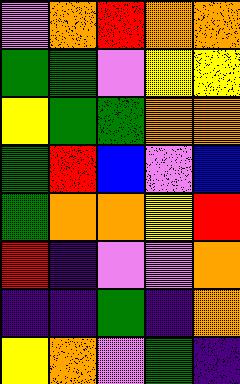[["violet", "orange", "red", "orange", "orange"], ["green", "green", "violet", "yellow", "yellow"], ["yellow", "green", "green", "orange", "orange"], ["green", "red", "blue", "violet", "blue"], ["green", "orange", "orange", "yellow", "red"], ["red", "indigo", "violet", "violet", "orange"], ["indigo", "indigo", "green", "indigo", "orange"], ["yellow", "orange", "violet", "green", "indigo"]]